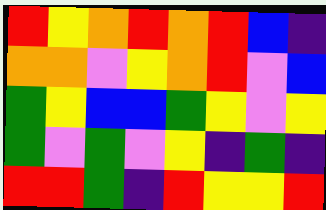[["red", "yellow", "orange", "red", "orange", "red", "blue", "indigo"], ["orange", "orange", "violet", "yellow", "orange", "red", "violet", "blue"], ["green", "yellow", "blue", "blue", "green", "yellow", "violet", "yellow"], ["green", "violet", "green", "violet", "yellow", "indigo", "green", "indigo"], ["red", "red", "green", "indigo", "red", "yellow", "yellow", "red"]]